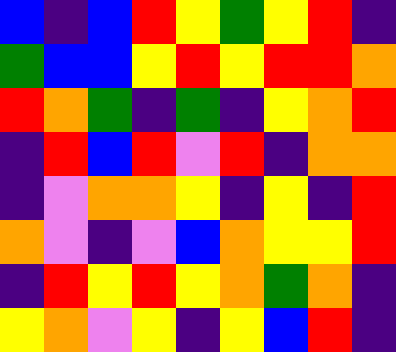[["blue", "indigo", "blue", "red", "yellow", "green", "yellow", "red", "indigo"], ["green", "blue", "blue", "yellow", "red", "yellow", "red", "red", "orange"], ["red", "orange", "green", "indigo", "green", "indigo", "yellow", "orange", "red"], ["indigo", "red", "blue", "red", "violet", "red", "indigo", "orange", "orange"], ["indigo", "violet", "orange", "orange", "yellow", "indigo", "yellow", "indigo", "red"], ["orange", "violet", "indigo", "violet", "blue", "orange", "yellow", "yellow", "red"], ["indigo", "red", "yellow", "red", "yellow", "orange", "green", "orange", "indigo"], ["yellow", "orange", "violet", "yellow", "indigo", "yellow", "blue", "red", "indigo"]]